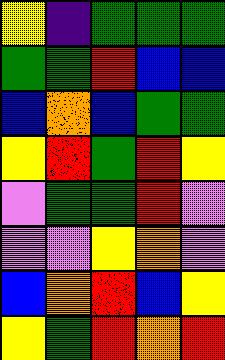[["yellow", "indigo", "green", "green", "green"], ["green", "green", "red", "blue", "blue"], ["blue", "orange", "blue", "green", "green"], ["yellow", "red", "green", "red", "yellow"], ["violet", "green", "green", "red", "violet"], ["violet", "violet", "yellow", "orange", "violet"], ["blue", "orange", "red", "blue", "yellow"], ["yellow", "green", "red", "orange", "red"]]